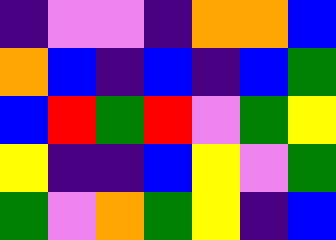[["indigo", "violet", "violet", "indigo", "orange", "orange", "blue"], ["orange", "blue", "indigo", "blue", "indigo", "blue", "green"], ["blue", "red", "green", "red", "violet", "green", "yellow"], ["yellow", "indigo", "indigo", "blue", "yellow", "violet", "green"], ["green", "violet", "orange", "green", "yellow", "indigo", "blue"]]